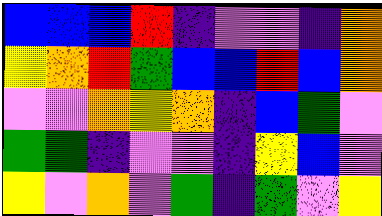[["blue", "blue", "blue", "red", "indigo", "violet", "violet", "indigo", "orange"], ["yellow", "orange", "red", "green", "blue", "blue", "red", "blue", "orange"], ["violet", "violet", "orange", "yellow", "orange", "indigo", "blue", "green", "violet"], ["green", "green", "indigo", "violet", "violet", "indigo", "yellow", "blue", "violet"], ["yellow", "violet", "orange", "violet", "green", "indigo", "green", "violet", "yellow"]]